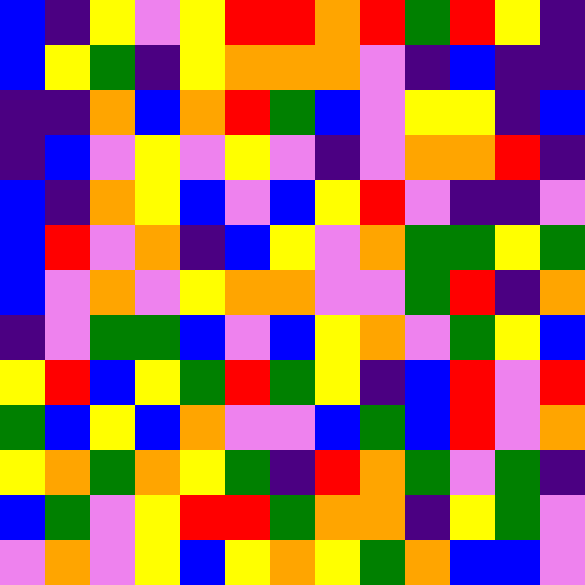[["blue", "indigo", "yellow", "violet", "yellow", "red", "red", "orange", "red", "green", "red", "yellow", "indigo"], ["blue", "yellow", "green", "indigo", "yellow", "orange", "orange", "orange", "violet", "indigo", "blue", "indigo", "indigo"], ["indigo", "indigo", "orange", "blue", "orange", "red", "green", "blue", "violet", "yellow", "yellow", "indigo", "blue"], ["indigo", "blue", "violet", "yellow", "violet", "yellow", "violet", "indigo", "violet", "orange", "orange", "red", "indigo"], ["blue", "indigo", "orange", "yellow", "blue", "violet", "blue", "yellow", "red", "violet", "indigo", "indigo", "violet"], ["blue", "red", "violet", "orange", "indigo", "blue", "yellow", "violet", "orange", "green", "green", "yellow", "green"], ["blue", "violet", "orange", "violet", "yellow", "orange", "orange", "violet", "violet", "green", "red", "indigo", "orange"], ["indigo", "violet", "green", "green", "blue", "violet", "blue", "yellow", "orange", "violet", "green", "yellow", "blue"], ["yellow", "red", "blue", "yellow", "green", "red", "green", "yellow", "indigo", "blue", "red", "violet", "red"], ["green", "blue", "yellow", "blue", "orange", "violet", "violet", "blue", "green", "blue", "red", "violet", "orange"], ["yellow", "orange", "green", "orange", "yellow", "green", "indigo", "red", "orange", "green", "violet", "green", "indigo"], ["blue", "green", "violet", "yellow", "red", "red", "green", "orange", "orange", "indigo", "yellow", "green", "violet"], ["violet", "orange", "violet", "yellow", "blue", "yellow", "orange", "yellow", "green", "orange", "blue", "blue", "violet"]]